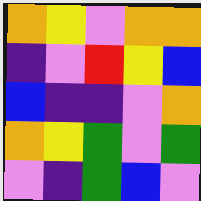[["orange", "yellow", "violet", "orange", "orange"], ["indigo", "violet", "red", "yellow", "blue"], ["blue", "indigo", "indigo", "violet", "orange"], ["orange", "yellow", "green", "violet", "green"], ["violet", "indigo", "green", "blue", "violet"]]